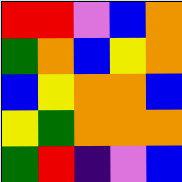[["red", "red", "violet", "blue", "orange"], ["green", "orange", "blue", "yellow", "orange"], ["blue", "yellow", "orange", "orange", "blue"], ["yellow", "green", "orange", "orange", "orange"], ["green", "red", "indigo", "violet", "blue"]]